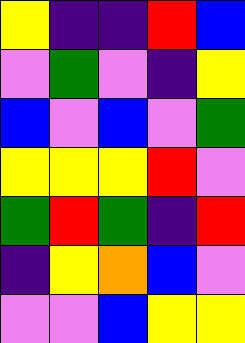[["yellow", "indigo", "indigo", "red", "blue"], ["violet", "green", "violet", "indigo", "yellow"], ["blue", "violet", "blue", "violet", "green"], ["yellow", "yellow", "yellow", "red", "violet"], ["green", "red", "green", "indigo", "red"], ["indigo", "yellow", "orange", "blue", "violet"], ["violet", "violet", "blue", "yellow", "yellow"]]